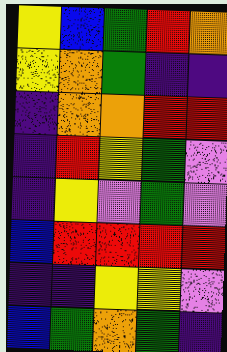[["yellow", "blue", "green", "red", "orange"], ["yellow", "orange", "green", "indigo", "indigo"], ["indigo", "orange", "orange", "red", "red"], ["indigo", "red", "yellow", "green", "violet"], ["indigo", "yellow", "violet", "green", "violet"], ["blue", "red", "red", "red", "red"], ["indigo", "indigo", "yellow", "yellow", "violet"], ["blue", "green", "orange", "green", "indigo"]]